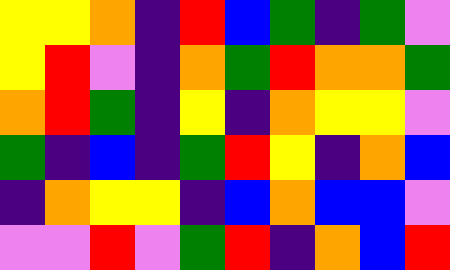[["yellow", "yellow", "orange", "indigo", "red", "blue", "green", "indigo", "green", "violet"], ["yellow", "red", "violet", "indigo", "orange", "green", "red", "orange", "orange", "green"], ["orange", "red", "green", "indigo", "yellow", "indigo", "orange", "yellow", "yellow", "violet"], ["green", "indigo", "blue", "indigo", "green", "red", "yellow", "indigo", "orange", "blue"], ["indigo", "orange", "yellow", "yellow", "indigo", "blue", "orange", "blue", "blue", "violet"], ["violet", "violet", "red", "violet", "green", "red", "indigo", "orange", "blue", "red"]]